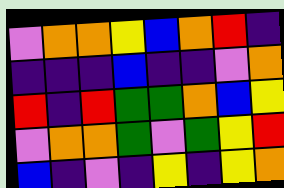[["violet", "orange", "orange", "yellow", "blue", "orange", "red", "indigo"], ["indigo", "indigo", "indigo", "blue", "indigo", "indigo", "violet", "orange"], ["red", "indigo", "red", "green", "green", "orange", "blue", "yellow"], ["violet", "orange", "orange", "green", "violet", "green", "yellow", "red"], ["blue", "indigo", "violet", "indigo", "yellow", "indigo", "yellow", "orange"]]